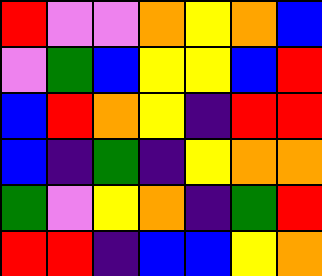[["red", "violet", "violet", "orange", "yellow", "orange", "blue"], ["violet", "green", "blue", "yellow", "yellow", "blue", "red"], ["blue", "red", "orange", "yellow", "indigo", "red", "red"], ["blue", "indigo", "green", "indigo", "yellow", "orange", "orange"], ["green", "violet", "yellow", "orange", "indigo", "green", "red"], ["red", "red", "indigo", "blue", "blue", "yellow", "orange"]]